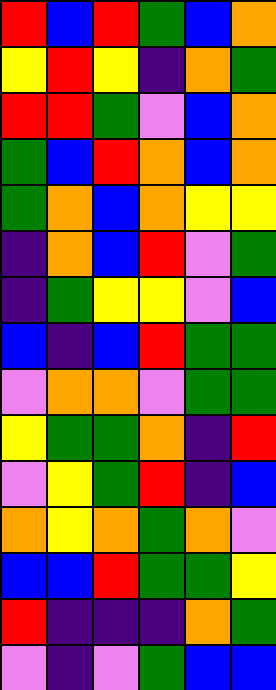[["red", "blue", "red", "green", "blue", "orange"], ["yellow", "red", "yellow", "indigo", "orange", "green"], ["red", "red", "green", "violet", "blue", "orange"], ["green", "blue", "red", "orange", "blue", "orange"], ["green", "orange", "blue", "orange", "yellow", "yellow"], ["indigo", "orange", "blue", "red", "violet", "green"], ["indigo", "green", "yellow", "yellow", "violet", "blue"], ["blue", "indigo", "blue", "red", "green", "green"], ["violet", "orange", "orange", "violet", "green", "green"], ["yellow", "green", "green", "orange", "indigo", "red"], ["violet", "yellow", "green", "red", "indigo", "blue"], ["orange", "yellow", "orange", "green", "orange", "violet"], ["blue", "blue", "red", "green", "green", "yellow"], ["red", "indigo", "indigo", "indigo", "orange", "green"], ["violet", "indigo", "violet", "green", "blue", "blue"]]